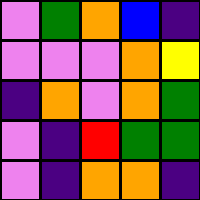[["violet", "green", "orange", "blue", "indigo"], ["violet", "violet", "violet", "orange", "yellow"], ["indigo", "orange", "violet", "orange", "green"], ["violet", "indigo", "red", "green", "green"], ["violet", "indigo", "orange", "orange", "indigo"]]